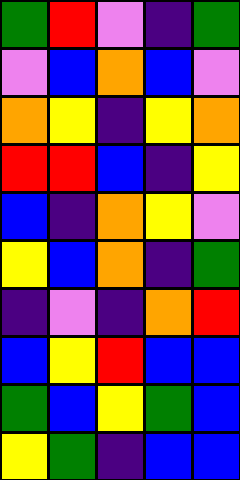[["green", "red", "violet", "indigo", "green"], ["violet", "blue", "orange", "blue", "violet"], ["orange", "yellow", "indigo", "yellow", "orange"], ["red", "red", "blue", "indigo", "yellow"], ["blue", "indigo", "orange", "yellow", "violet"], ["yellow", "blue", "orange", "indigo", "green"], ["indigo", "violet", "indigo", "orange", "red"], ["blue", "yellow", "red", "blue", "blue"], ["green", "blue", "yellow", "green", "blue"], ["yellow", "green", "indigo", "blue", "blue"]]